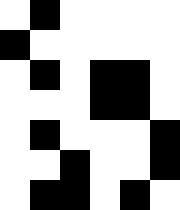[["white", "black", "white", "white", "white", "white"], ["black", "white", "white", "white", "white", "white"], ["white", "black", "white", "black", "black", "white"], ["white", "white", "white", "black", "black", "white"], ["white", "black", "white", "white", "white", "black"], ["white", "white", "black", "white", "white", "black"], ["white", "black", "black", "white", "black", "white"]]